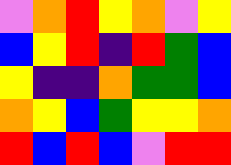[["violet", "orange", "red", "yellow", "orange", "violet", "yellow"], ["blue", "yellow", "red", "indigo", "red", "green", "blue"], ["yellow", "indigo", "indigo", "orange", "green", "green", "blue"], ["orange", "yellow", "blue", "green", "yellow", "yellow", "orange"], ["red", "blue", "red", "blue", "violet", "red", "red"]]